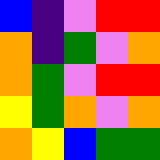[["blue", "indigo", "violet", "red", "red"], ["orange", "indigo", "green", "violet", "orange"], ["orange", "green", "violet", "red", "red"], ["yellow", "green", "orange", "violet", "orange"], ["orange", "yellow", "blue", "green", "green"]]